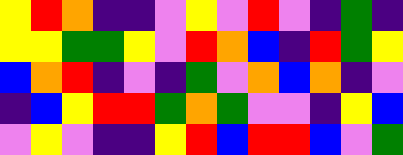[["yellow", "red", "orange", "indigo", "indigo", "violet", "yellow", "violet", "red", "violet", "indigo", "green", "indigo"], ["yellow", "yellow", "green", "green", "yellow", "violet", "red", "orange", "blue", "indigo", "red", "green", "yellow"], ["blue", "orange", "red", "indigo", "violet", "indigo", "green", "violet", "orange", "blue", "orange", "indigo", "violet"], ["indigo", "blue", "yellow", "red", "red", "green", "orange", "green", "violet", "violet", "indigo", "yellow", "blue"], ["violet", "yellow", "violet", "indigo", "indigo", "yellow", "red", "blue", "red", "red", "blue", "violet", "green"]]